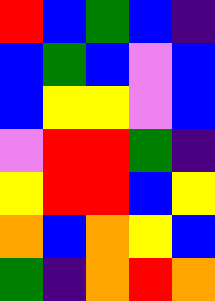[["red", "blue", "green", "blue", "indigo"], ["blue", "green", "blue", "violet", "blue"], ["blue", "yellow", "yellow", "violet", "blue"], ["violet", "red", "red", "green", "indigo"], ["yellow", "red", "red", "blue", "yellow"], ["orange", "blue", "orange", "yellow", "blue"], ["green", "indigo", "orange", "red", "orange"]]